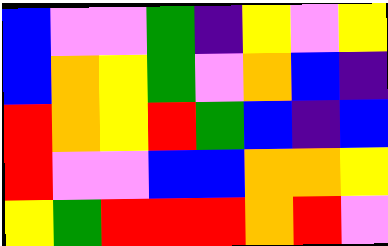[["blue", "violet", "violet", "green", "indigo", "yellow", "violet", "yellow"], ["blue", "orange", "yellow", "green", "violet", "orange", "blue", "indigo"], ["red", "orange", "yellow", "red", "green", "blue", "indigo", "blue"], ["red", "violet", "violet", "blue", "blue", "orange", "orange", "yellow"], ["yellow", "green", "red", "red", "red", "orange", "red", "violet"]]